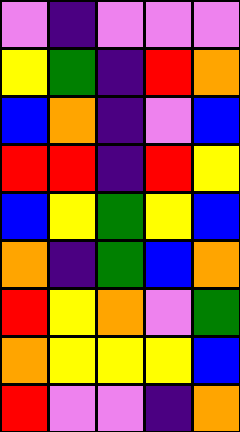[["violet", "indigo", "violet", "violet", "violet"], ["yellow", "green", "indigo", "red", "orange"], ["blue", "orange", "indigo", "violet", "blue"], ["red", "red", "indigo", "red", "yellow"], ["blue", "yellow", "green", "yellow", "blue"], ["orange", "indigo", "green", "blue", "orange"], ["red", "yellow", "orange", "violet", "green"], ["orange", "yellow", "yellow", "yellow", "blue"], ["red", "violet", "violet", "indigo", "orange"]]